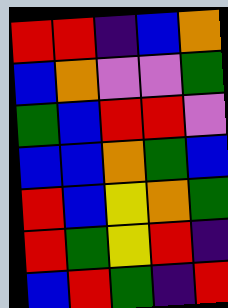[["red", "red", "indigo", "blue", "orange"], ["blue", "orange", "violet", "violet", "green"], ["green", "blue", "red", "red", "violet"], ["blue", "blue", "orange", "green", "blue"], ["red", "blue", "yellow", "orange", "green"], ["red", "green", "yellow", "red", "indigo"], ["blue", "red", "green", "indigo", "red"]]